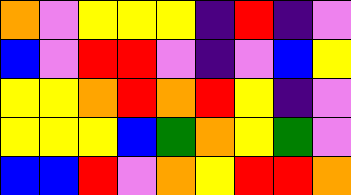[["orange", "violet", "yellow", "yellow", "yellow", "indigo", "red", "indigo", "violet"], ["blue", "violet", "red", "red", "violet", "indigo", "violet", "blue", "yellow"], ["yellow", "yellow", "orange", "red", "orange", "red", "yellow", "indigo", "violet"], ["yellow", "yellow", "yellow", "blue", "green", "orange", "yellow", "green", "violet"], ["blue", "blue", "red", "violet", "orange", "yellow", "red", "red", "orange"]]